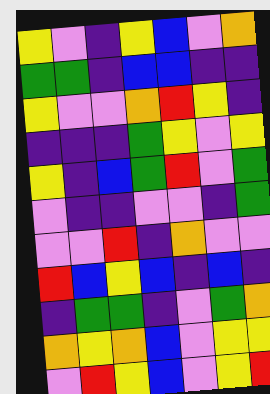[["yellow", "violet", "indigo", "yellow", "blue", "violet", "orange"], ["green", "green", "indigo", "blue", "blue", "indigo", "indigo"], ["yellow", "violet", "violet", "orange", "red", "yellow", "indigo"], ["indigo", "indigo", "indigo", "green", "yellow", "violet", "yellow"], ["yellow", "indigo", "blue", "green", "red", "violet", "green"], ["violet", "indigo", "indigo", "violet", "violet", "indigo", "green"], ["violet", "violet", "red", "indigo", "orange", "violet", "violet"], ["red", "blue", "yellow", "blue", "indigo", "blue", "indigo"], ["indigo", "green", "green", "indigo", "violet", "green", "orange"], ["orange", "yellow", "orange", "blue", "violet", "yellow", "yellow"], ["violet", "red", "yellow", "blue", "violet", "yellow", "red"]]